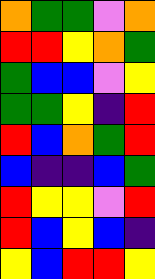[["orange", "green", "green", "violet", "orange"], ["red", "red", "yellow", "orange", "green"], ["green", "blue", "blue", "violet", "yellow"], ["green", "green", "yellow", "indigo", "red"], ["red", "blue", "orange", "green", "red"], ["blue", "indigo", "indigo", "blue", "green"], ["red", "yellow", "yellow", "violet", "red"], ["red", "blue", "yellow", "blue", "indigo"], ["yellow", "blue", "red", "red", "yellow"]]